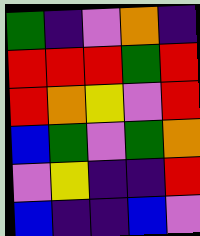[["green", "indigo", "violet", "orange", "indigo"], ["red", "red", "red", "green", "red"], ["red", "orange", "yellow", "violet", "red"], ["blue", "green", "violet", "green", "orange"], ["violet", "yellow", "indigo", "indigo", "red"], ["blue", "indigo", "indigo", "blue", "violet"]]